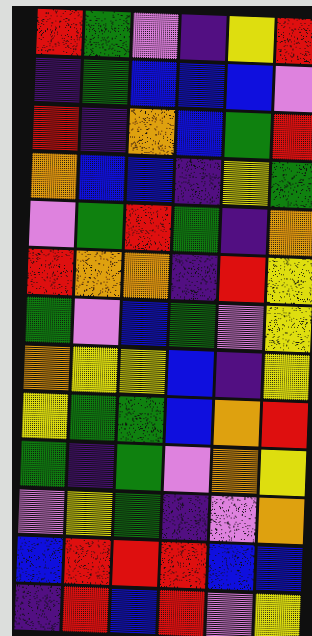[["red", "green", "violet", "indigo", "yellow", "red"], ["indigo", "green", "blue", "blue", "blue", "violet"], ["red", "indigo", "orange", "blue", "green", "red"], ["orange", "blue", "blue", "indigo", "yellow", "green"], ["violet", "green", "red", "green", "indigo", "orange"], ["red", "orange", "orange", "indigo", "red", "yellow"], ["green", "violet", "blue", "green", "violet", "yellow"], ["orange", "yellow", "yellow", "blue", "indigo", "yellow"], ["yellow", "green", "green", "blue", "orange", "red"], ["green", "indigo", "green", "violet", "orange", "yellow"], ["violet", "yellow", "green", "indigo", "violet", "orange"], ["blue", "red", "red", "red", "blue", "blue"], ["indigo", "red", "blue", "red", "violet", "yellow"]]